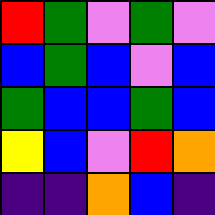[["red", "green", "violet", "green", "violet"], ["blue", "green", "blue", "violet", "blue"], ["green", "blue", "blue", "green", "blue"], ["yellow", "blue", "violet", "red", "orange"], ["indigo", "indigo", "orange", "blue", "indigo"]]